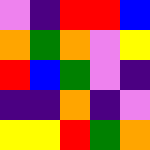[["violet", "indigo", "red", "red", "blue"], ["orange", "green", "orange", "violet", "yellow"], ["red", "blue", "green", "violet", "indigo"], ["indigo", "indigo", "orange", "indigo", "violet"], ["yellow", "yellow", "red", "green", "orange"]]